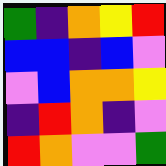[["green", "indigo", "orange", "yellow", "red"], ["blue", "blue", "indigo", "blue", "violet"], ["violet", "blue", "orange", "orange", "yellow"], ["indigo", "red", "orange", "indigo", "violet"], ["red", "orange", "violet", "violet", "green"]]